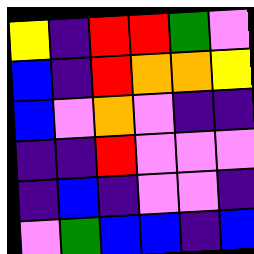[["yellow", "indigo", "red", "red", "green", "violet"], ["blue", "indigo", "red", "orange", "orange", "yellow"], ["blue", "violet", "orange", "violet", "indigo", "indigo"], ["indigo", "indigo", "red", "violet", "violet", "violet"], ["indigo", "blue", "indigo", "violet", "violet", "indigo"], ["violet", "green", "blue", "blue", "indigo", "blue"]]